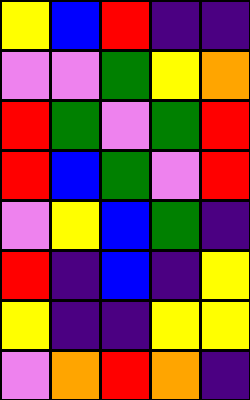[["yellow", "blue", "red", "indigo", "indigo"], ["violet", "violet", "green", "yellow", "orange"], ["red", "green", "violet", "green", "red"], ["red", "blue", "green", "violet", "red"], ["violet", "yellow", "blue", "green", "indigo"], ["red", "indigo", "blue", "indigo", "yellow"], ["yellow", "indigo", "indigo", "yellow", "yellow"], ["violet", "orange", "red", "orange", "indigo"]]